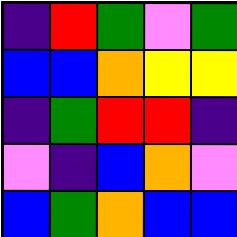[["indigo", "red", "green", "violet", "green"], ["blue", "blue", "orange", "yellow", "yellow"], ["indigo", "green", "red", "red", "indigo"], ["violet", "indigo", "blue", "orange", "violet"], ["blue", "green", "orange", "blue", "blue"]]